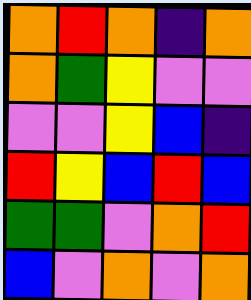[["orange", "red", "orange", "indigo", "orange"], ["orange", "green", "yellow", "violet", "violet"], ["violet", "violet", "yellow", "blue", "indigo"], ["red", "yellow", "blue", "red", "blue"], ["green", "green", "violet", "orange", "red"], ["blue", "violet", "orange", "violet", "orange"]]